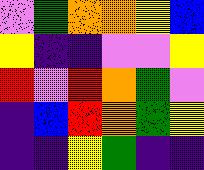[["violet", "green", "orange", "orange", "yellow", "blue"], ["yellow", "indigo", "indigo", "violet", "violet", "yellow"], ["red", "violet", "red", "orange", "green", "violet"], ["indigo", "blue", "red", "orange", "green", "yellow"], ["indigo", "indigo", "yellow", "green", "indigo", "indigo"]]